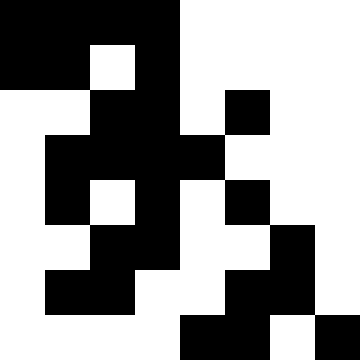[["black", "black", "black", "black", "white", "white", "white", "white"], ["black", "black", "white", "black", "white", "white", "white", "white"], ["white", "white", "black", "black", "white", "black", "white", "white"], ["white", "black", "black", "black", "black", "white", "white", "white"], ["white", "black", "white", "black", "white", "black", "white", "white"], ["white", "white", "black", "black", "white", "white", "black", "white"], ["white", "black", "black", "white", "white", "black", "black", "white"], ["white", "white", "white", "white", "black", "black", "white", "black"]]